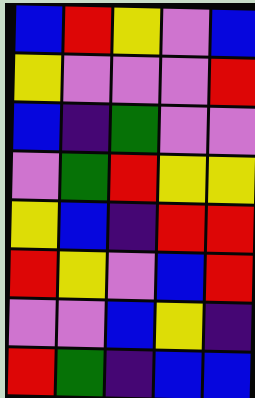[["blue", "red", "yellow", "violet", "blue"], ["yellow", "violet", "violet", "violet", "red"], ["blue", "indigo", "green", "violet", "violet"], ["violet", "green", "red", "yellow", "yellow"], ["yellow", "blue", "indigo", "red", "red"], ["red", "yellow", "violet", "blue", "red"], ["violet", "violet", "blue", "yellow", "indigo"], ["red", "green", "indigo", "blue", "blue"]]